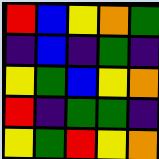[["red", "blue", "yellow", "orange", "green"], ["indigo", "blue", "indigo", "green", "indigo"], ["yellow", "green", "blue", "yellow", "orange"], ["red", "indigo", "green", "green", "indigo"], ["yellow", "green", "red", "yellow", "orange"]]